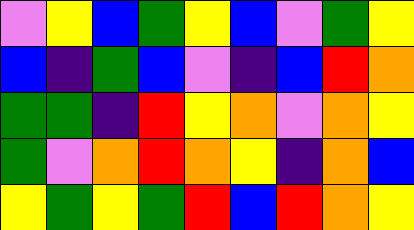[["violet", "yellow", "blue", "green", "yellow", "blue", "violet", "green", "yellow"], ["blue", "indigo", "green", "blue", "violet", "indigo", "blue", "red", "orange"], ["green", "green", "indigo", "red", "yellow", "orange", "violet", "orange", "yellow"], ["green", "violet", "orange", "red", "orange", "yellow", "indigo", "orange", "blue"], ["yellow", "green", "yellow", "green", "red", "blue", "red", "orange", "yellow"]]